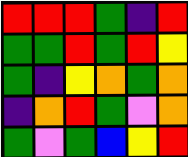[["red", "red", "red", "green", "indigo", "red"], ["green", "green", "red", "green", "red", "yellow"], ["green", "indigo", "yellow", "orange", "green", "orange"], ["indigo", "orange", "red", "green", "violet", "orange"], ["green", "violet", "green", "blue", "yellow", "red"]]